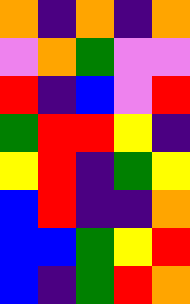[["orange", "indigo", "orange", "indigo", "orange"], ["violet", "orange", "green", "violet", "violet"], ["red", "indigo", "blue", "violet", "red"], ["green", "red", "red", "yellow", "indigo"], ["yellow", "red", "indigo", "green", "yellow"], ["blue", "red", "indigo", "indigo", "orange"], ["blue", "blue", "green", "yellow", "red"], ["blue", "indigo", "green", "red", "orange"]]